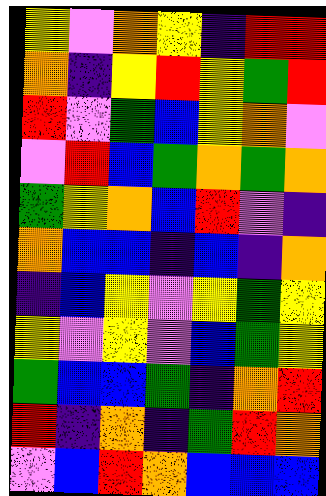[["yellow", "violet", "orange", "yellow", "indigo", "red", "red"], ["orange", "indigo", "yellow", "red", "yellow", "green", "red"], ["red", "violet", "green", "blue", "yellow", "orange", "violet"], ["violet", "red", "blue", "green", "orange", "green", "orange"], ["green", "yellow", "orange", "blue", "red", "violet", "indigo"], ["orange", "blue", "blue", "indigo", "blue", "indigo", "orange"], ["indigo", "blue", "yellow", "violet", "yellow", "green", "yellow"], ["yellow", "violet", "yellow", "violet", "blue", "green", "yellow"], ["green", "blue", "blue", "green", "indigo", "orange", "red"], ["red", "indigo", "orange", "indigo", "green", "red", "orange"], ["violet", "blue", "red", "orange", "blue", "blue", "blue"]]